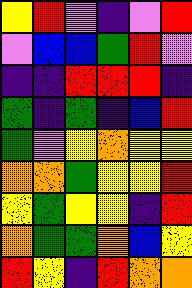[["yellow", "red", "violet", "indigo", "violet", "red"], ["violet", "blue", "blue", "green", "red", "violet"], ["indigo", "indigo", "red", "red", "red", "indigo"], ["green", "indigo", "green", "indigo", "blue", "red"], ["green", "violet", "yellow", "orange", "yellow", "yellow"], ["orange", "orange", "green", "yellow", "yellow", "red"], ["yellow", "green", "yellow", "yellow", "indigo", "red"], ["orange", "green", "green", "orange", "blue", "yellow"], ["red", "yellow", "indigo", "red", "orange", "orange"]]